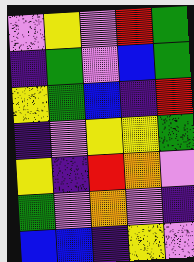[["violet", "yellow", "violet", "red", "green"], ["indigo", "green", "violet", "blue", "green"], ["yellow", "green", "blue", "indigo", "red"], ["indigo", "violet", "yellow", "yellow", "green"], ["yellow", "indigo", "red", "orange", "violet"], ["green", "violet", "orange", "violet", "indigo"], ["blue", "blue", "indigo", "yellow", "violet"]]